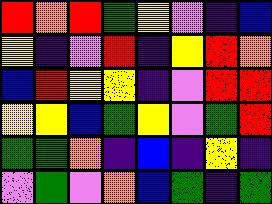[["red", "orange", "red", "green", "yellow", "violet", "indigo", "blue"], ["yellow", "indigo", "violet", "red", "indigo", "yellow", "red", "orange"], ["blue", "red", "yellow", "yellow", "indigo", "violet", "red", "red"], ["yellow", "yellow", "blue", "green", "yellow", "violet", "green", "red"], ["green", "green", "orange", "indigo", "blue", "indigo", "yellow", "indigo"], ["violet", "green", "violet", "orange", "blue", "green", "indigo", "green"]]